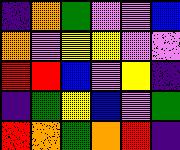[["indigo", "orange", "green", "violet", "violet", "blue"], ["orange", "violet", "yellow", "yellow", "violet", "violet"], ["red", "red", "blue", "violet", "yellow", "indigo"], ["indigo", "green", "yellow", "blue", "violet", "green"], ["red", "orange", "green", "orange", "red", "indigo"]]